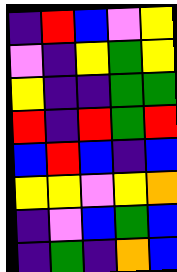[["indigo", "red", "blue", "violet", "yellow"], ["violet", "indigo", "yellow", "green", "yellow"], ["yellow", "indigo", "indigo", "green", "green"], ["red", "indigo", "red", "green", "red"], ["blue", "red", "blue", "indigo", "blue"], ["yellow", "yellow", "violet", "yellow", "orange"], ["indigo", "violet", "blue", "green", "blue"], ["indigo", "green", "indigo", "orange", "blue"]]